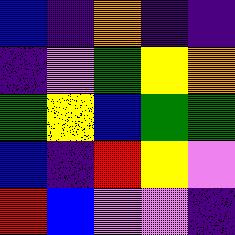[["blue", "indigo", "orange", "indigo", "indigo"], ["indigo", "violet", "green", "yellow", "orange"], ["green", "yellow", "blue", "green", "green"], ["blue", "indigo", "red", "yellow", "violet"], ["red", "blue", "violet", "violet", "indigo"]]